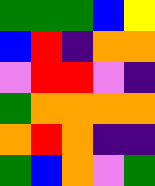[["green", "green", "green", "blue", "yellow"], ["blue", "red", "indigo", "orange", "orange"], ["violet", "red", "red", "violet", "indigo"], ["green", "orange", "orange", "orange", "orange"], ["orange", "red", "orange", "indigo", "indigo"], ["green", "blue", "orange", "violet", "green"]]